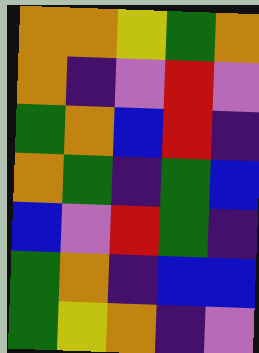[["orange", "orange", "yellow", "green", "orange"], ["orange", "indigo", "violet", "red", "violet"], ["green", "orange", "blue", "red", "indigo"], ["orange", "green", "indigo", "green", "blue"], ["blue", "violet", "red", "green", "indigo"], ["green", "orange", "indigo", "blue", "blue"], ["green", "yellow", "orange", "indigo", "violet"]]